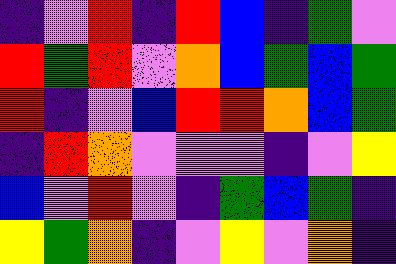[["indigo", "violet", "red", "indigo", "red", "blue", "indigo", "green", "violet"], ["red", "green", "red", "violet", "orange", "blue", "green", "blue", "green"], ["red", "indigo", "violet", "blue", "red", "red", "orange", "blue", "green"], ["indigo", "red", "orange", "violet", "violet", "violet", "indigo", "violet", "yellow"], ["blue", "violet", "red", "violet", "indigo", "green", "blue", "green", "indigo"], ["yellow", "green", "orange", "indigo", "violet", "yellow", "violet", "orange", "indigo"]]